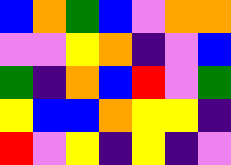[["blue", "orange", "green", "blue", "violet", "orange", "orange"], ["violet", "violet", "yellow", "orange", "indigo", "violet", "blue"], ["green", "indigo", "orange", "blue", "red", "violet", "green"], ["yellow", "blue", "blue", "orange", "yellow", "yellow", "indigo"], ["red", "violet", "yellow", "indigo", "yellow", "indigo", "violet"]]